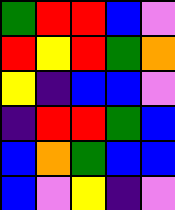[["green", "red", "red", "blue", "violet"], ["red", "yellow", "red", "green", "orange"], ["yellow", "indigo", "blue", "blue", "violet"], ["indigo", "red", "red", "green", "blue"], ["blue", "orange", "green", "blue", "blue"], ["blue", "violet", "yellow", "indigo", "violet"]]